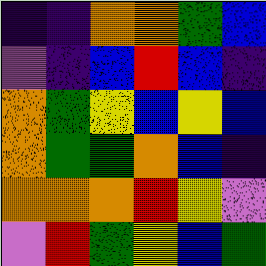[["indigo", "indigo", "orange", "orange", "green", "blue"], ["violet", "indigo", "blue", "red", "blue", "indigo"], ["orange", "green", "yellow", "blue", "yellow", "blue"], ["orange", "green", "green", "orange", "blue", "indigo"], ["orange", "orange", "orange", "red", "yellow", "violet"], ["violet", "red", "green", "yellow", "blue", "green"]]